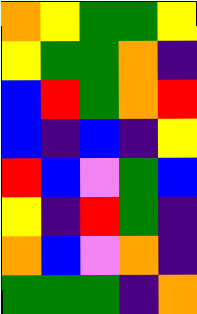[["orange", "yellow", "green", "green", "yellow"], ["yellow", "green", "green", "orange", "indigo"], ["blue", "red", "green", "orange", "red"], ["blue", "indigo", "blue", "indigo", "yellow"], ["red", "blue", "violet", "green", "blue"], ["yellow", "indigo", "red", "green", "indigo"], ["orange", "blue", "violet", "orange", "indigo"], ["green", "green", "green", "indigo", "orange"]]